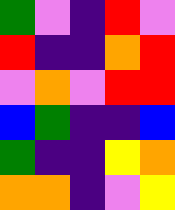[["green", "violet", "indigo", "red", "violet"], ["red", "indigo", "indigo", "orange", "red"], ["violet", "orange", "violet", "red", "red"], ["blue", "green", "indigo", "indigo", "blue"], ["green", "indigo", "indigo", "yellow", "orange"], ["orange", "orange", "indigo", "violet", "yellow"]]